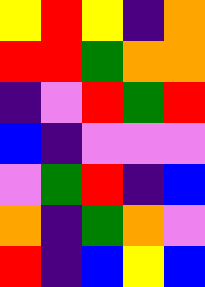[["yellow", "red", "yellow", "indigo", "orange"], ["red", "red", "green", "orange", "orange"], ["indigo", "violet", "red", "green", "red"], ["blue", "indigo", "violet", "violet", "violet"], ["violet", "green", "red", "indigo", "blue"], ["orange", "indigo", "green", "orange", "violet"], ["red", "indigo", "blue", "yellow", "blue"]]